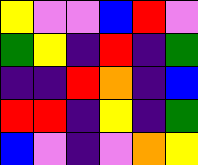[["yellow", "violet", "violet", "blue", "red", "violet"], ["green", "yellow", "indigo", "red", "indigo", "green"], ["indigo", "indigo", "red", "orange", "indigo", "blue"], ["red", "red", "indigo", "yellow", "indigo", "green"], ["blue", "violet", "indigo", "violet", "orange", "yellow"]]